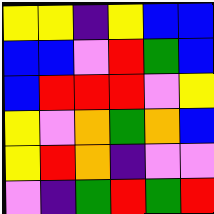[["yellow", "yellow", "indigo", "yellow", "blue", "blue"], ["blue", "blue", "violet", "red", "green", "blue"], ["blue", "red", "red", "red", "violet", "yellow"], ["yellow", "violet", "orange", "green", "orange", "blue"], ["yellow", "red", "orange", "indigo", "violet", "violet"], ["violet", "indigo", "green", "red", "green", "red"]]